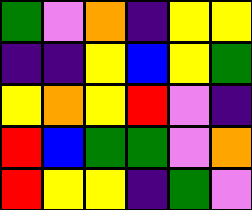[["green", "violet", "orange", "indigo", "yellow", "yellow"], ["indigo", "indigo", "yellow", "blue", "yellow", "green"], ["yellow", "orange", "yellow", "red", "violet", "indigo"], ["red", "blue", "green", "green", "violet", "orange"], ["red", "yellow", "yellow", "indigo", "green", "violet"]]